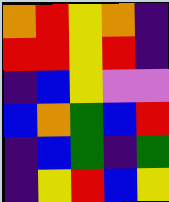[["orange", "red", "yellow", "orange", "indigo"], ["red", "red", "yellow", "red", "indigo"], ["indigo", "blue", "yellow", "violet", "violet"], ["blue", "orange", "green", "blue", "red"], ["indigo", "blue", "green", "indigo", "green"], ["indigo", "yellow", "red", "blue", "yellow"]]